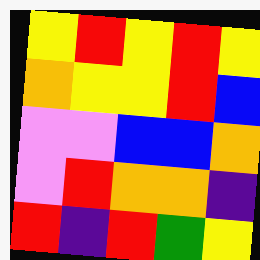[["yellow", "red", "yellow", "red", "yellow"], ["orange", "yellow", "yellow", "red", "blue"], ["violet", "violet", "blue", "blue", "orange"], ["violet", "red", "orange", "orange", "indigo"], ["red", "indigo", "red", "green", "yellow"]]